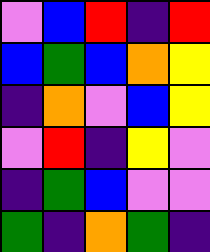[["violet", "blue", "red", "indigo", "red"], ["blue", "green", "blue", "orange", "yellow"], ["indigo", "orange", "violet", "blue", "yellow"], ["violet", "red", "indigo", "yellow", "violet"], ["indigo", "green", "blue", "violet", "violet"], ["green", "indigo", "orange", "green", "indigo"]]